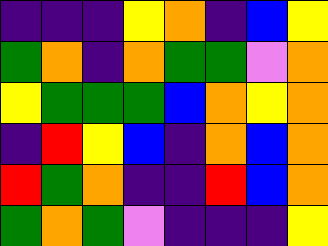[["indigo", "indigo", "indigo", "yellow", "orange", "indigo", "blue", "yellow"], ["green", "orange", "indigo", "orange", "green", "green", "violet", "orange"], ["yellow", "green", "green", "green", "blue", "orange", "yellow", "orange"], ["indigo", "red", "yellow", "blue", "indigo", "orange", "blue", "orange"], ["red", "green", "orange", "indigo", "indigo", "red", "blue", "orange"], ["green", "orange", "green", "violet", "indigo", "indigo", "indigo", "yellow"]]